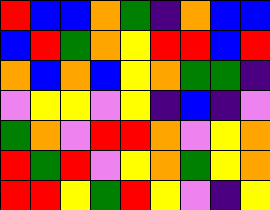[["red", "blue", "blue", "orange", "green", "indigo", "orange", "blue", "blue"], ["blue", "red", "green", "orange", "yellow", "red", "red", "blue", "red"], ["orange", "blue", "orange", "blue", "yellow", "orange", "green", "green", "indigo"], ["violet", "yellow", "yellow", "violet", "yellow", "indigo", "blue", "indigo", "violet"], ["green", "orange", "violet", "red", "red", "orange", "violet", "yellow", "orange"], ["red", "green", "red", "violet", "yellow", "orange", "green", "yellow", "orange"], ["red", "red", "yellow", "green", "red", "yellow", "violet", "indigo", "yellow"]]